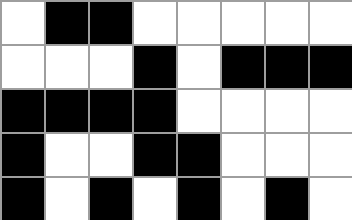[["white", "black", "black", "white", "white", "white", "white", "white"], ["white", "white", "white", "black", "white", "black", "black", "black"], ["black", "black", "black", "black", "white", "white", "white", "white"], ["black", "white", "white", "black", "black", "white", "white", "white"], ["black", "white", "black", "white", "black", "white", "black", "white"]]